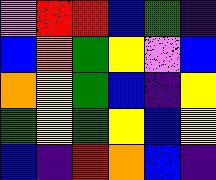[["violet", "red", "red", "blue", "green", "indigo"], ["blue", "orange", "green", "yellow", "violet", "blue"], ["orange", "yellow", "green", "blue", "indigo", "yellow"], ["green", "yellow", "green", "yellow", "blue", "yellow"], ["blue", "indigo", "red", "orange", "blue", "indigo"]]